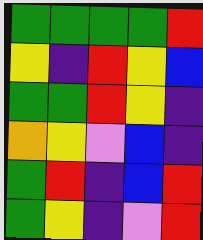[["green", "green", "green", "green", "red"], ["yellow", "indigo", "red", "yellow", "blue"], ["green", "green", "red", "yellow", "indigo"], ["orange", "yellow", "violet", "blue", "indigo"], ["green", "red", "indigo", "blue", "red"], ["green", "yellow", "indigo", "violet", "red"]]